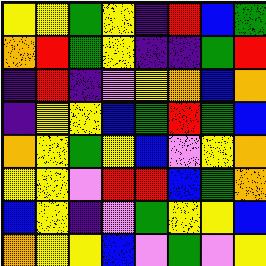[["yellow", "yellow", "green", "yellow", "indigo", "red", "blue", "green"], ["orange", "red", "green", "yellow", "indigo", "indigo", "green", "red"], ["indigo", "red", "indigo", "violet", "yellow", "orange", "blue", "orange"], ["indigo", "yellow", "yellow", "blue", "green", "red", "green", "blue"], ["orange", "yellow", "green", "yellow", "blue", "violet", "yellow", "orange"], ["yellow", "yellow", "violet", "red", "red", "blue", "green", "orange"], ["blue", "yellow", "indigo", "violet", "green", "yellow", "yellow", "blue"], ["orange", "yellow", "yellow", "blue", "violet", "green", "violet", "yellow"]]